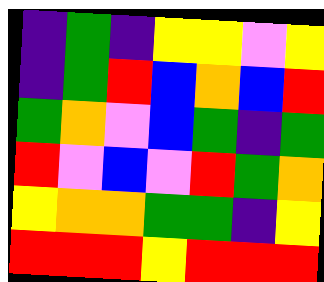[["indigo", "green", "indigo", "yellow", "yellow", "violet", "yellow"], ["indigo", "green", "red", "blue", "orange", "blue", "red"], ["green", "orange", "violet", "blue", "green", "indigo", "green"], ["red", "violet", "blue", "violet", "red", "green", "orange"], ["yellow", "orange", "orange", "green", "green", "indigo", "yellow"], ["red", "red", "red", "yellow", "red", "red", "red"]]